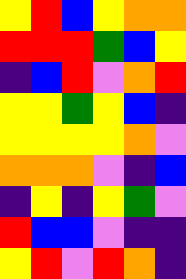[["yellow", "red", "blue", "yellow", "orange", "orange"], ["red", "red", "red", "green", "blue", "yellow"], ["indigo", "blue", "red", "violet", "orange", "red"], ["yellow", "yellow", "green", "yellow", "blue", "indigo"], ["yellow", "yellow", "yellow", "yellow", "orange", "violet"], ["orange", "orange", "orange", "violet", "indigo", "blue"], ["indigo", "yellow", "indigo", "yellow", "green", "violet"], ["red", "blue", "blue", "violet", "indigo", "indigo"], ["yellow", "red", "violet", "red", "orange", "indigo"]]